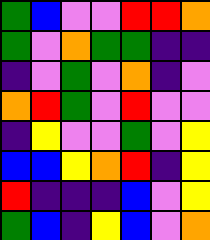[["green", "blue", "violet", "violet", "red", "red", "orange"], ["green", "violet", "orange", "green", "green", "indigo", "indigo"], ["indigo", "violet", "green", "violet", "orange", "indigo", "violet"], ["orange", "red", "green", "violet", "red", "violet", "violet"], ["indigo", "yellow", "violet", "violet", "green", "violet", "yellow"], ["blue", "blue", "yellow", "orange", "red", "indigo", "yellow"], ["red", "indigo", "indigo", "indigo", "blue", "violet", "yellow"], ["green", "blue", "indigo", "yellow", "blue", "violet", "orange"]]